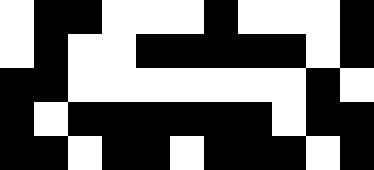[["white", "black", "black", "white", "white", "white", "black", "white", "white", "white", "black"], ["white", "black", "white", "white", "black", "black", "black", "black", "black", "white", "black"], ["black", "black", "white", "white", "white", "white", "white", "white", "white", "black", "white"], ["black", "white", "black", "black", "black", "black", "black", "black", "white", "black", "black"], ["black", "black", "white", "black", "black", "white", "black", "black", "black", "white", "black"]]